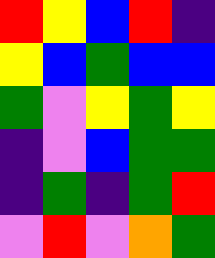[["red", "yellow", "blue", "red", "indigo"], ["yellow", "blue", "green", "blue", "blue"], ["green", "violet", "yellow", "green", "yellow"], ["indigo", "violet", "blue", "green", "green"], ["indigo", "green", "indigo", "green", "red"], ["violet", "red", "violet", "orange", "green"]]